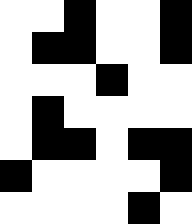[["white", "white", "black", "white", "white", "black"], ["white", "black", "black", "white", "white", "black"], ["white", "white", "white", "black", "white", "white"], ["white", "black", "white", "white", "white", "white"], ["white", "black", "black", "white", "black", "black"], ["black", "white", "white", "white", "white", "black"], ["white", "white", "white", "white", "black", "white"]]